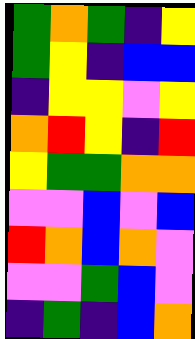[["green", "orange", "green", "indigo", "yellow"], ["green", "yellow", "indigo", "blue", "blue"], ["indigo", "yellow", "yellow", "violet", "yellow"], ["orange", "red", "yellow", "indigo", "red"], ["yellow", "green", "green", "orange", "orange"], ["violet", "violet", "blue", "violet", "blue"], ["red", "orange", "blue", "orange", "violet"], ["violet", "violet", "green", "blue", "violet"], ["indigo", "green", "indigo", "blue", "orange"]]